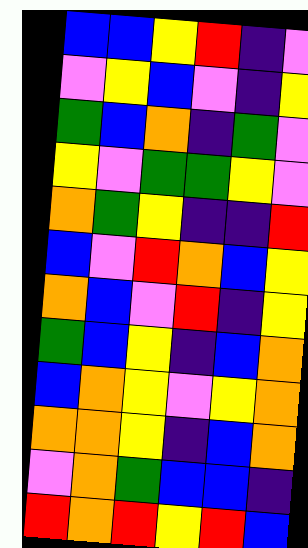[["blue", "blue", "yellow", "red", "indigo", "violet"], ["violet", "yellow", "blue", "violet", "indigo", "yellow"], ["green", "blue", "orange", "indigo", "green", "violet"], ["yellow", "violet", "green", "green", "yellow", "violet"], ["orange", "green", "yellow", "indigo", "indigo", "red"], ["blue", "violet", "red", "orange", "blue", "yellow"], ["orange", "blue", "violet", "red", "indigo", "yellow"], ["green", "blue", "yellow", "indigo", "blue", "orange"], ["blue", "orange", "yellow", "violet", "yellow", "orange"], ["orange", "orange", "yellow", "indigo", "blue", "orange"], ["violet", "orange", "green", "blue", "blue", "indigo"], ["red", "orange", "red", "yellow", "red", "blue"]]